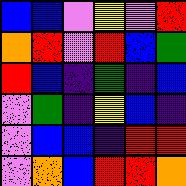[["blue", "blue", "violet", "yellow", "violet", "red"], ["orange", "red", "violet", "red", "blue", "green"], ["red", "blue", "indigo", "green", "indigo", "blue"], ["violet", "green", "indigo", "yellow", "blue", "indigo"], ["violet", "blue", "blue", "indigo", "red", "red"], ["violet", "orange", "blue", "red", "red", "orange"]]